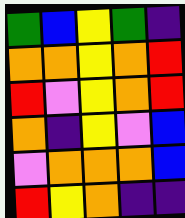[["green", "blue", "yellow", "green", "indigo"], ["orange", "orange", "yellow", "orange", "red"], ["red", "violet", "yellow", "orange", "red"], ["orange", "indigo", "yellow", "violet", "blue"], ["violet", "orange", "orange", "orange", "blue"], ["red", "yellow", "orange", "indigo", "indigo"]]